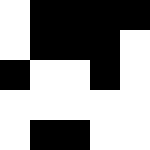[["white", "black", "black", "black", "black"], ["white", "black", "black", "black", "white"], ["black", "white", "white", "black", "white"], ["white", "white", "white", "white", "white"], ["white", "black", "black", "white", "white"]]